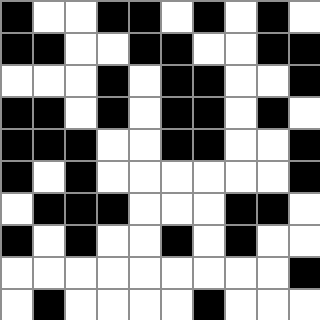[["black", "white", "white", "black", "black", "white", "black", "white", "black", "white"], ["black", "black", "white", "white", "black", "black", "white", "white", "black", "black"], ["white", "white", "white", "black", "white", "black", "black", "white", "white", "black"], ["black", "black", "white", "black", "white", "black", "black", "white", "black", "white"], ["black", "black", "black", "white", "white", "black", "black", "white", "white", "black"], ["black", "white", "black", "white", "white", "white", "white", "white", "white", "black"], ["white", "black", "black", "black", "white", "white", "white", "black", "black", "white"], ["black", "white", "black", "white", "white", "black", "white", "black", "white", "white"], ["white", "white", "white", "white", "white", "white", "white", "white", "white", "black"], ["white", "black", "white", "white", "white", "white", "black", "white", "white", "white"]]